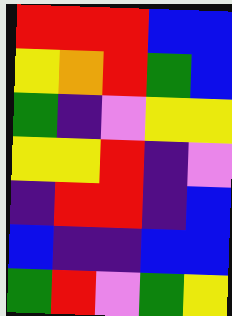[["red", "red", "red", "blue", "blue"], ["yellow", "orange", "red", "green", "blue"], ["green", "indigo", "violet", "yellow", "yellow"], ["yellow", "yellow", "red", "indigo", "violet"], ["indigo", "red", "red", "indigo", "blue"], ["blue", "indigo", "indigo", "blue", "blue"], ["green", "red", "violet", "green", "yellow"]]